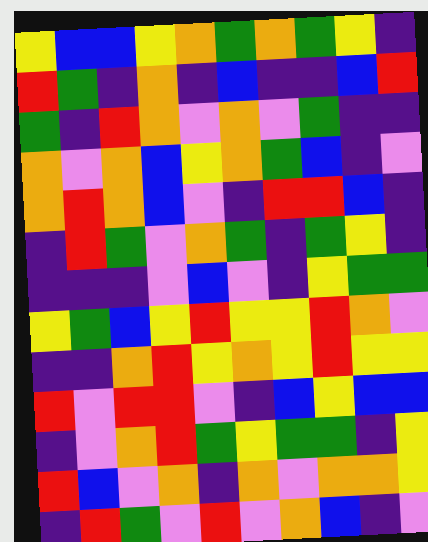[["yellow", "blue", "blue", "yellow", "orange", "green", "orange", "green", "yellow", "indigo"], ["red", "green", "indigo", "orange", "indigo", "blue", "indigo", "indigo", "blue", "red"], ["green", "indigo", "red", "orange", "violet", "orange", "violet", "green", "indigo", "indigo"], ["orange", "violet", "orange", "blue", "yellow", "orange", "green", "blue", "indigo", "violet"], ["orange", "red", "orange", "blue", "violet", "indigo", "red", "red", "blue", "indigo"], ["indigo", "red", "green", "violet", "orange", "green", "indigo", "green", "yellow", "indigo"], ["indigo", "indigo", "indigo", "violet", "blue", "violet", "indigo", "yellow", "green", "green"], ["yellow", "green", "blue", "yellow", "red", "yellow", "yellow", "red", "orange", "violet"], ["indigo", "indigo", "orange", "red", "yellow", "orange", "yellow", "red", "yellow", "yellow"], ["red", "violet", "red", "red", "violet", "indigo", "blue", "yellow", "blue", "blue"], ["indigo", "violet", "orange", "red", "green", "yellow", "green", "green", "indigo", "yellow"], ["red", "blue", "violet", "orange", "indigo", "orange", "violet", "orange", "orange", "yellow"], ["indigo", "red", "green", "violet", "red", "violet", "orange", "blue", "indigo", "violet"]]